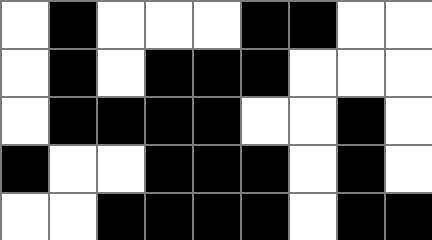[["white", "black", "white", "white", "white", "black", "black", "white", "white"], ["white", "black", "white", "black", "black", "black", "white", "white", "white"], ["white", "black", "black", "black", "black", "white", "white", "black", "white"], ["black", "white", "white", "black", "black", "black", "white", "black", "white"], ["white", "white", "black", "black", "black", "black", "white", "black", "black"]]